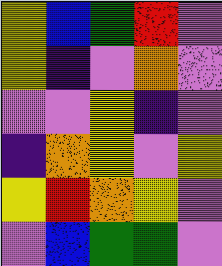[["yellow", "blue", "green", "red", "violet"], ["yellow", "indigo", "violet", "orange", "violet"], ["violet", "violet", "yellow", "indigo", "violet"], ["indigo", "orange", "yellow", "violet", "yellow"], ["yellow", "red", "orange", "yellow", "violet"], ["violet", "blue", "green", "green", "violet"]]